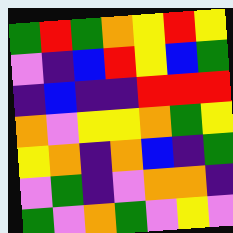[["green", "red", "green", "orange", "yellow", "red", "yellow"], ["violet", "indigo", "blue", "red", "yellow", "blue", "green"], ["indigo", "blue", "indigo", "indigo", "red", "red", "red"], ["orange", "violet", "yellow", "yellow", "orange", "green", "yellow"], ["yellow", "orange", "indigo", "orange", "blue", "indigo", "green"], ["violet", "green", "indigo", "violet", "orange", "orange", "indigo"], ["green", "violet", "orange", "green", "violet", "yellow", "violet"]]